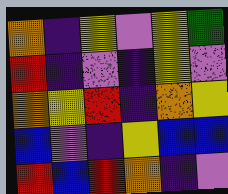[["orange", "indigo", "yellow", "violet", "yellow", "green"], ["red", "indigo", "violet", "indigo", "yellow", "violet"], ["orange", "yellow", "red", "indigo", "orange", "yellow"], ["blue", "violet", "indigo", "yellow", "blue", "blue"], ["red", "blue", "red", "orange", "indigo", "violet"]]